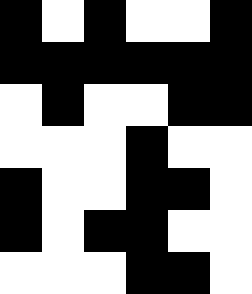[["black", "white", "black", "white", "white", "black"], ["black", "black", "black", "black", "black", "black"], ["white", "black", "white", "white", "black", "black"], ["white", "white", "white", "black", "white", "white"], ["black", "white", "white", "black", "black", "white"], ["black", "white", "black", "black", "white", "white"], ["white", "white", "white", "black", "black", "white"]]